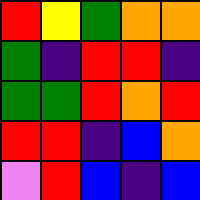[["red", "yellow", "green", "orange", "orange"], ["green", "indigo", "red", "red", "indigo"], ["green", "green", "red", "orange", "red"], ["red", "red", "indigo", "blue", "orange"], ["violet", "red", "blue", "indigo", "blue"]]